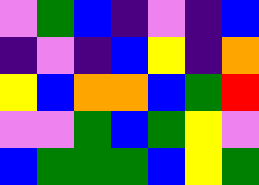[["violet", "green", "blue", "indigo", "violet", "indigo", "blue"], ["indigo", "violet", "indigo", "blue", "yellow", "indigo", "orange"], ["yellow", "blue", "orange", "orange", "blue", "green", "red"], ["violet", "violet", "green", "blue", "green", "yellow", "violet"], ["blue", "green", "green", "green", "blue", "yellow", "green"]]